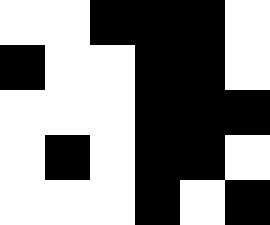[["white", "white", "black", "black", "black", "white"], ["black", "white", "white", "black", "black", "white"], ["white", "white", "white", "black", "black", "black"], ["white", "black", "white", "black", "black", "white"], ["white", "white", "white", "black", "white", "black"]]